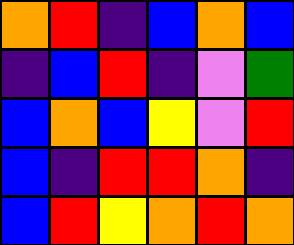[["orange", "red", "indigo", "blue", "orange", "blue"], ["indigo", "blue", "red", "indigo", "violet", "green"], ["blue", "orange", "blue", "yellow", "violet", "red"], ["blue", "indigo", "red", "red", "orange", "indigo"], ["blue", "red", "yellow", "orange", "red", "orange"]]